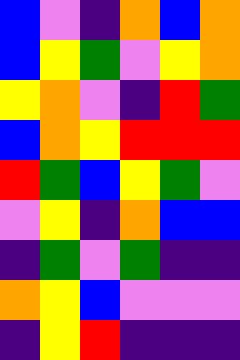[["blue", "violet", "indigo", "orange", "blue", "orange"], ["blue", "yellow", "green", "violet", "yellow", "orange"], ["yellow", "orange", "violet", "indigo", "red", "green"], ["blue", "orange", "yellow", "red", "red", "red"], ["red", "green", "blue", "yellow", "green", "violet"], ["violet", "yellow", "indigo", "orange", "blue", "blue"], ["indigo", "green", "violet", "green", "indigo", "indigo"], ["orange", "yellow", "blue", "violet", "violet", "violet"], ["indigo", "yellow", "red", "indigo", "indigo", "indigo"]]